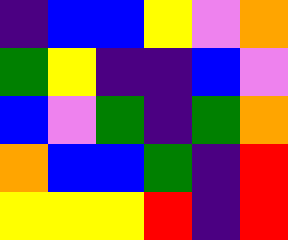[["indigo", "blue", "blue", "yellow", "violet", "orange"], ["green", "yellow", "indigo", "indigo", "blue", "violet"], ["blue", "violet", "green", "indigo", "green", "orange"], ["orange", "blue", "blue", "green", "indigo", "red"], ["yellow", "yellow", "yellow", "red", "indigo", "red"]]